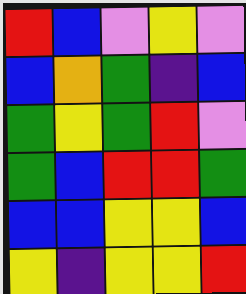[["red", "blue", "violet", "yellow", "violet"], ["blue", "orange", "green", "indigo", "blue"], ["green", "yellow", "green", "red", "violet"], ["green", "blue", "red", "red", "green"], ["blue", "blue", "yellow", "yellow", "blue"], ["yellow", "indigo", "yellow", "yellow", "red"]]